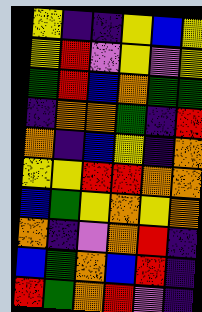[["yellow", "indigo", "indigo", "yellow", "blue", "yellow"], ["yellow", "red", "violet", "yellow", "violet", "yellow"], ["green", "red", "blue", "orange", "green", "green"], ["indigo", "orange", "orange", "green", "indigo", "red"], ["orange", "indigo", "blue", "yellow", "indigo", "orange"], ["yellow", "yellow", "red", "red", "orange", "orange"], ["blue", "green", "yellow", "orange", "yellow", "orange"], ["orange", "indigo", "violet", "orange", "red", "indigo"], ["blue", "green", "orange", "blue", "red", "indigo"], ["red", "green", "orange", "red", "violet", "indigo"]]